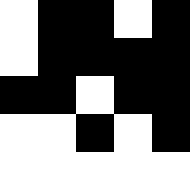[["white", "black", "black", "white", "black"], ["white", "black", "black", "black", "black"], ["black", "black", "white", "black", "black"], ["white", "white", "black", "white", "black"], ["white", "white", "white", "white", "white"]]